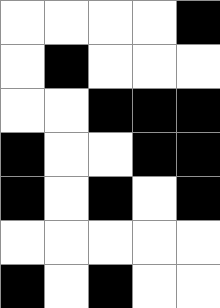[["white", "white", "white", "white", "black"], ["white", "black", "white", "white", "white"], ["white", "white", "black", "black", "black"], ["black", "white", "white", "black", "black"], ["black", "white", "black", "white", "black"], ["white", "white", "white", "white", "white"], ["black", "white", "black", "white", "white"]]